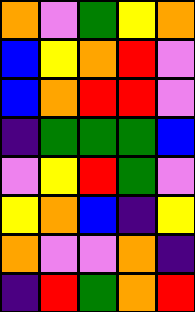[["orange", "violet", "green", "yellow", "orange"], ["blue", "yellow", "orange", "red", "violet"], ["blue", "orange", "red", "red", "violet"], ["indigo", "green", "green", "green", "blue"], ["violet", "yellow", "red", "green", "violet"], ["yellow", "orange", "blue", "indigo", "yellow"], ["orange", "violet", "violet", "orange", "indigo"], ["indigo", "red", "green", "orange", "red"]]